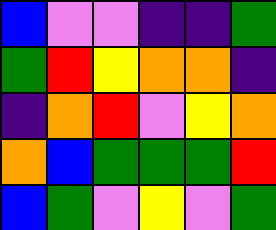[["blue", "violet", "violet", "indigo", "indigo", "green"], ["green", "red", "yellow", "orange", "orange", "indigo"], ["indigo", "orange", "red", "violet", "yellow", "orange"], ["orange", "blue", "green", "green", "green", "red"], ["blue", "green", "violet", "yellow", "violet", "green"]]